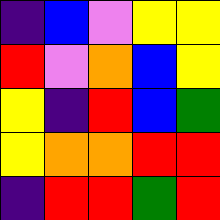[["indigo", "blue", "violet", "yellow", "yellow"], ["red", "violet", "orange", "blue", "yellow"], ["yellow", "indigo", "red", "blue", "green"], ["yellow", "orange", "orange", "red", "red"], ["indigo", "red", "red", "green", "red"]]